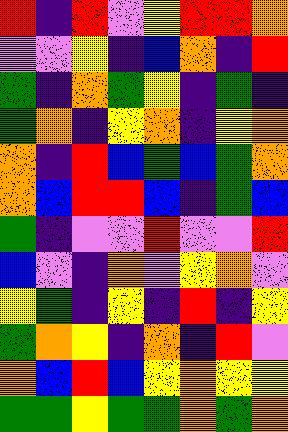[["red", "indigo", "red", "violet", "yellow", "red", "red", "orange"], ["violet", "violet", "yellow", "indigo", "blue", "orange", "indigo", "red"], ["green", "indigo", "orange", "green", "yellow", "indigo", "green", "indigo"], ["green", "orange", "indigo", "yellow", "orange", "indigo", "yellow", "orange"], ["orange", "indigo", "red", "blue", "green", "blue", "green", "orange"], ["orange", "blue", "red", "red", "blue", "indigo", "green", "blue"], ["green", "indigo", "violet", "violet", "red", "violet", "violet", "red"], ["blue", "violet", "indigo", "orange", "violet", "yellow", "orange", "violet"], ["yellow", "green", "indigo", "yellow", "indigo", "red", "indigo", "yellow"], ["green", "orange", "yellow", "indigo", "orange", "indigo", "red", "violet"], ["orange", "blue", "red", "blue", "yellow", "orange", "yellow", "yellow"], ["green", "green", "yellow", "green", "green", "orange", "green", "orange"]]